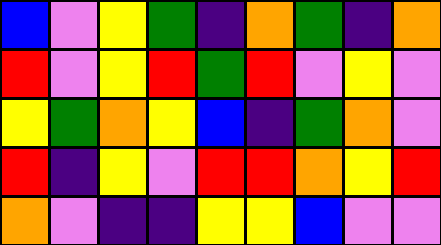[["blue", "violet", "yellow", "green", "indigo", "orange", "green", "indigo", "orange"], ["red", "violet", "yellow", "red", "green", "red", "violet", "yellow", "violet"], ["yellow", "green", "orange", "yellow", "blue", "indigo", "green", "orange", "violet"], ["red", "indigo", "yellow", "violet", "red", "red", "orange", "yellow", "red"], ["orange", "violet", "indigo", "indigo", "yellow", "yellow", "blue", "violet", "violet"]]